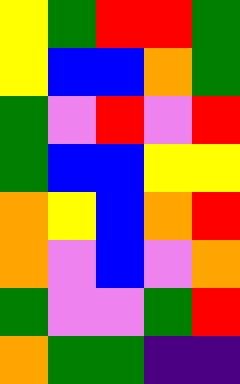[["yellow", "green", "red", "red", "green"], ["yellow", "blue", "blue", "orange", "green"], ["green", "violet", "red", "violet", "red"], ["green", "blue", "blue", "yellow", "yellow"], ["orange", "yellow", "blue", "orange", "red"], ["orange", "violet", "blue", "violet", "orange"], ["green", "violet", "violet", "green", "red"], ["orange", "green", "green", "indigo", "indigo"]]